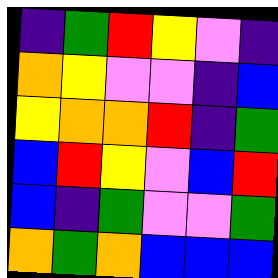[["indigo", "green", "red", "yellow", "violet", "indigo"], ["orange", "yellow", "violet", "violet", "indigo", "blue"], ["yellow", "orange", "orange", "red", "indigo", "green"], ["blue", "red", "yellow", "violet", "blue", "red"], ["blue", "indigo", "green", "violet", "violet", "green"], ["orange", "green", "orange", "blue", "blue", "blue"]]